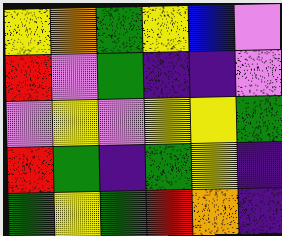[["yellow", "orange", "green", "yellow", "blue", "violet"], ["red", "violet", "green", "indigo", "indigo", "violet"], ["violet", "yellow", "violet", "yellow", "yellow", "green"], ["red", "green", "indigo", "green", "yellow", "indigo"], ["green", "yellow", "green", "red", "orange", "indigo"]]